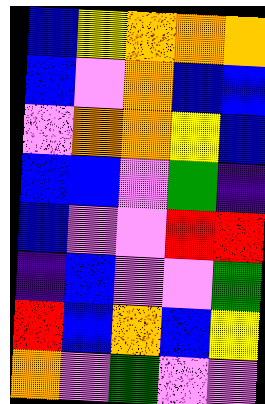[["blue", "yellow", "orange", "orange", "orange"], ["blue", "violet", "orange", "blue", "blue"], ["violet", "orange", "orange", "yellow", "blue"], ["blue", "blue", "violet", "green", "indigo"], ["blue", "violet", "violet", "red", "red"], ["indigo", "blue", "violet", "violet", "green"], ["red", "blue", "orange", "blue", "yellow"], ["orange", "violet", "green", "violet", "violet"]]